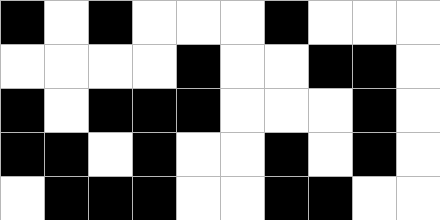[["black", "white", "black", "white", "white", "white", "black", "white", "white", "white"], ["white", "white", "white", "white", "black", "white", "white", "black", "black", "white"], ["black", "white", "black", "black", "black", "white", "white", "white", "black", "white"], ["black", "black", "white", "black", "white", "white", "black", "white", "black", "white"], ["white", "black", "black", "black", "white", "white", "black", "black", "white", "white"]]